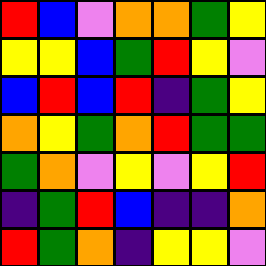[["red", "blue", "violet", "orange", "orange", "green", "yellow"], ["yellow", "yellow", "blue", "green", "red", "yellow", "violet"], ["blue", "red", "blue", "red", "indigo", "green", "yellow"], ["orange", "yellow", "green", "orange", "red", "green", "green"], ["green", "orange", "violet", "yellow", "violet", "yellow", "red"], ["indigo", "green", "red", "blue", "indigo", "indigo", "orange"], ["red", "green", "orange", "indigo", "yellow", "yellow", "violet"]]